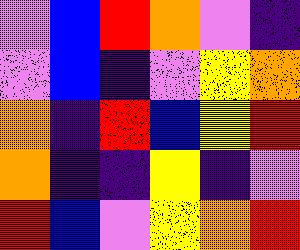[["violet", "blue", "red", "orange", "violet", "indigo"], ["violet", "blue", "indigo", "violet", "yellow", "orange"], ["orange", "indigo", "red", "blue", "yellow", "red"], ["orange", "indigo", "indigo", "yellow", "indigo", "violet"], ["red", "blue", "violet", "yellow", "orange", "red"]]